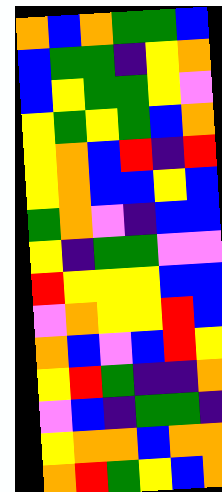[["orange", "blue", "orange", "green", "green", "blue"], ["blue", "green", "green", "indigo", "yellow", "orange"], ["blue", "yellow", "green", "green", "yellow", "violet"], ["yellow", "green", "yellow", "green", "blue", "orange"], ["yellow", "orange", "blue", "red", "indigo", "red"], ["yellow", "orange", "blue", "blue", "yellow", "blue"], ["green", "orange", "violet", "indigo", "blue", "blue"], ["yellow", "indigo", "green", "green", "violet", "violet"], ["red", "yellow", "yellow", "yellow", "blue", "blue"], ["violet", "orange", "yellow", "yellow", "red", "blue"], ["orange", "blue", "violet", "blue", "red", "yellow"], ["yellow", "red", "green", "indigo", "indigo", "orange"], ["violet", "blue", "indigo", "green", "green", "indigo"], ["yellow", "orange", "orange", "blue", "orange", "orange"], ["orange", "red", "green", "yellow", "blue", "orange"]]